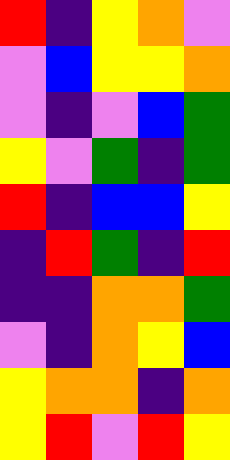[["red", "indigo", "yellow", "orange", "violet"], ["violet", "blue", "yellow", "yellow", "orange"], ["violet", "indigo", "violet", "blue", "green"], ["yellow", "violet", "green", "indigo", "green"], ["red", "indigo", "blue", "blue", "yellow"], ["indigo", "red", "green", "indigo", "red"], ["indigo", "indigo", "orange", "orange", "green"], ["violet", "indigo", "orange", "yellow", "blue"], ["yellow", "orange", "orange", "indigo", "orange"], ["yellow", "red", "violet", "red", "yellow"]]